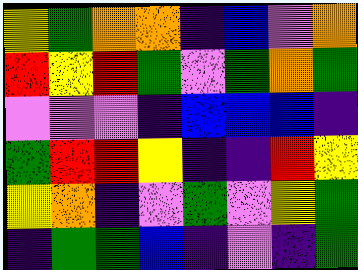[["yellow", "green", "orange", "orange", "indigo", "blue", "violet", "orange"], ["red", "yellow", "red", "green", "violet", "green", "orange", "green"], ["violet", "violet", "violet", "indigo", "blue", "blue", "blue", "indigo"], ["green", "red", "red", "yellow", "indigo", "indigo", "red", "yellow"], ["yellow", "orange", "indigo", "violet", "green", "violet", "yellow", "green"], ["indigo", "green", "green", "blue", "indigo", "violet", "indigo", "green"]]